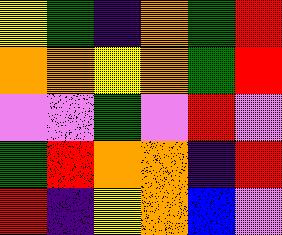[["yellow", "green", "indigo", "orange", "green", "red"], ["orange", "orange", "yellow", "orange", "green", "red"], ["violet", "violet", "green", "violet", "red", "violet"], ["green", "red", "orange", "orange", "indigo", "red"], ["red", "indigo", "yellow", "orange", "blue", "violet"]]